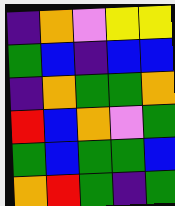[["indigo", "orange", "violet", "yellow", "yellow"], ["green", "blue", "indigo", "blue", "blue"], ["indigo", "orange", "green", "green", "orange"], ["red", "blue", "orange", "violet", "green"], ["green", "blue", "green", "green", "blue"], ["orange", "red", "green", "indigo", "green"]]